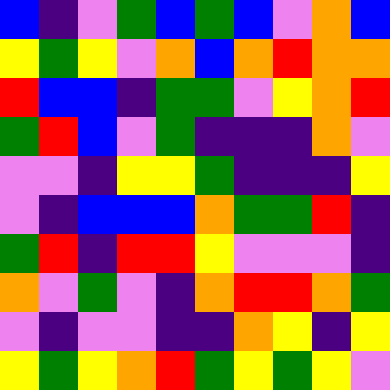[["blue", "indigo", "violet", "green", "blue", "green", "blue", "violet", "orange", "blue"], ["yellow", "green", "yellow", "violet", "orange", "blue", "orange", "red", "orange", "orange"], ["red", "blue", "blue", "indigo", "green", "green", "violet", "yellow", "orange", "red"], ["green", "red", "blue", "violet", "green", "indigo", "indigo", "indigo", "orange", "violet"], ["violet", "violet", "indigo", "yellow", "yellow", "green", "indigo", "indigo", "indigo", "yellow"], ["violet", "indigo", "blue", "blue", "blue", "orange", "green", "green", "red", "indigo"], ["green", "red", "indigo", "red", "red", "yellow", "violet", "violet", "violet", "indigo"], ["orange", "violet", "green", "violet", "indigo", "orange", "red", "red", "orange", "green"], ["violet", "indigo", "violet", "violet", "indigo", "indigo", "orange", "yellow", "indigo", "yellow"], ["yellow", "green", "yellow", "orange", "red", "green", "yellow", "green", "yellow", "violet"]]